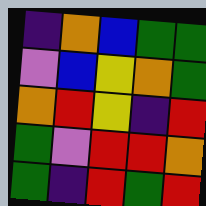[["indigo", "orange", "blue", "green", "green"], ["violet", "blue", "yellow", "orange", "green"], ["orange", "red", "yellow", "indigo", "red"], ["green", "violet", "red", "red", "orange"], ["green", "indigo", "red", "green", "red"]]